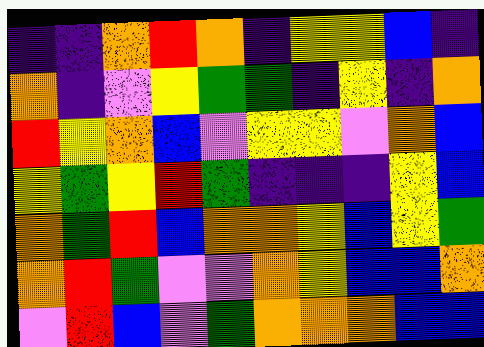[["indigo", "indigo", "orange", "red", "orange", "indigo", "yellow", "yellow", "blue", "indigo"], ["orange", "indigo", "violet", "yellow", "green", "green", "indigo", "yellow", "indigo", "orange"], ["red", "yellow", "orange", "blue", "violet", "yellow", "yellow", "violet", "orange", "blue"], ["yellow", "green", "yellow", "red", "green", "indigo", "indigo", "indigo", "yellow", "blue"], ["orange", "green", "red", "blue", "orange", "orange", "yellow", "blue", "yellow", "green"], ["orange", "red", "green", "violet", "violet", "orange", "yellow", "blue", "blue", "orange"], ["violet", "red", "blue", "violet", "green", "orange", "orange", "orange", "blue", "blue"]]